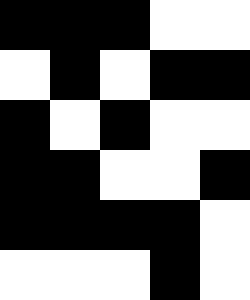[["black", "black", "black", "white", "white"], ["white", "black", "white", "black", "black"], ["black", "white", "black", "white", "white"], ["black", "black", "white", "white", "black"], ["black", "black", "black", "black", "white"], ["white", "white", "white", "black", "white"]]